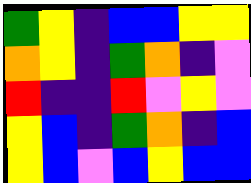[["green", "yellow", "indigo", "blue", "blue", "yellow", "yellow"], ["orange", "yellow", "indigo", "green", "orange", "indigo", "violet"], ["red", "indigo", "indigo", "red", "violet", "yellow", "violet"], ["yellow", "blue", "indigo", "green", "orange", "indigo", "blue"], ["yellow", "blue", "violet", "blue", "yellow", "blue", "blue"]]